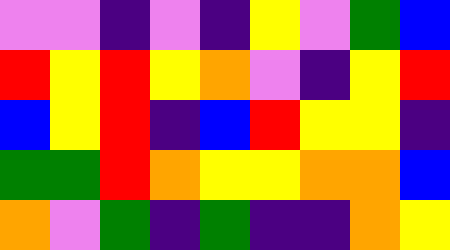[["violet", "violet", "indigo", "violet", "indigo", "yellow", "violet", "green", "blue"], ["red", "yellow", "red", "yellow", "orange", "violet", "indigo", "yellow", "red"], ["blue", "yellow", "red", "indigo", "blue", "red", "yellow", "yellow", "indigo"], ["green", "green", "red", "orange", "yellow", "yellow", "orange", "orange", "blue"], ["orange", "violet", "green", "indigo", "green", "indigo", "indigo", "orange", "yellow"]]